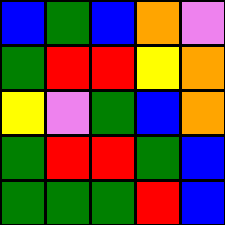[["blue", "green", "blue", "orange", "violet"], ["green", "red", "red", "yellow", "orange"], ["yellow", "violet", "green", "blue", "orange"], ["green", "red", "red", "green", "blue"], ["green", "green", "green", "red", "blue"]]